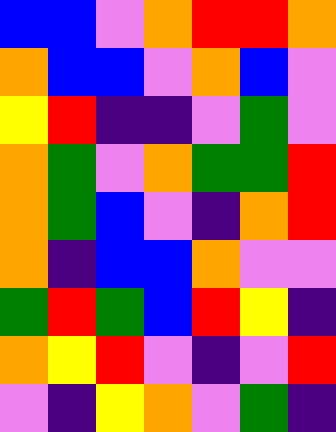[["blue", "blue", "violet", "orange", "red", "red", "orange"], ["orange", "blue", "blue", "violet", "orange", "blue", "violet"], ["yellow", "red", "indigo", "indigo", "violet", "green", "violet"], ["orange", "green", "violet", "orange", "green", "green", "red"], ["orange", "green", "blue", "violet", "indigo", "orange", "red"], ["orange", "indigo", "blue", "blue", "orange", "violet", "violet"], ["green", "red", "green", "blue", "red", "yellow", "indigo"], ["orange", "yellow", "red", "violet", "indigo", "violet", "red"], ["violet", "indigo", "yellow", "orange", "violet", "green", "indigo"]]